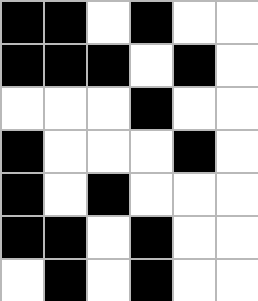[["black", "black", "white", "black", "white", "white"], ["black", "black", "black", "white", "black", "white"], ["white", "white", "white", "black", "white", "white"], ["black", "white", "white", "white", "black", "white"], ["black", "white", "black", "white", "white", "white"], ["black", "black", "white", "black", "white", "white"], ["white", "black", "white", "black", "white", "white"]]